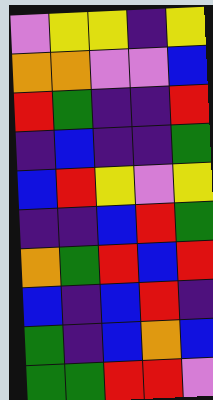[["violet", "yellow", "yellow", "indigo", "yellow"], ["orange", "orange", "violet", "violet", "blue"], ["red", "green", "indigo", "indigo", "red"], ["indigo", "blue", "indigo", "indigo", "green"], ["blue", "red", "yellow", "violet", "yellow"], ["indigo", "indigo", "blue", "red", "green"], ["orange", "green", "red", "blue", "red"], ["blue", "indigo", "blue", "red", "indigo"], ["green", "indigo", "blue", "orange", "blue"], ["green", "green", "red", "red", "violet"]]